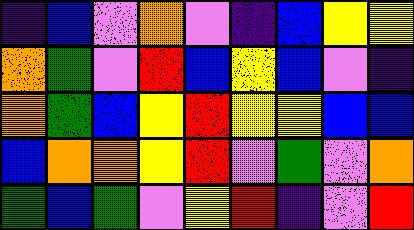[["indigo", "blue", "violet", "orange", "violet", "indigo", "blue", "yellow", "yellow"], ["orange", "green", "violet", "red", "blue", "yellow", "blue", "violet", "indigo"], ["orange", "green", "blue", "yellow", "red", "yellow", "yellow", "blue", "blue"], ["blue", "orange", "orange", "yellow", "red", "violet", "green", "violet", "orange"], ["green", "blue", "green", "violet", "yellow", "red", "indigo", "violet", "red"]]